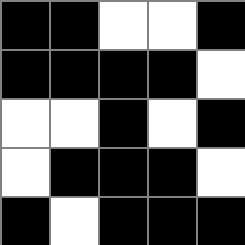[["black", "black", "white", "white", "black"], ["black", "black", "black", "black", "white"], ["white", "white", "black", "white", "black"], ["white", "black", "black", "black", "white"], ["black", "white", "black", "black", "black"]]